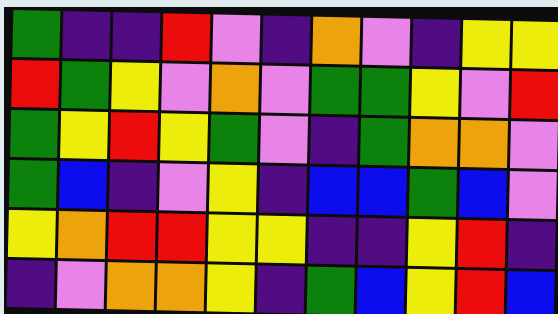[["green", "indigo", "indigo", "red", "violet", "indigo", "orange", "violet", "indigo", "yellow", "yellow"], ["red", "green", "yellow", "violet", "orange", "violet", "green", "green", "yellow", "violet", "red"], ["green", "yellow", "red", "yellow", "green", "violet", "indigo", "green", "orange", "orange", "violet"], ["green", "blue", "indigo", "violet", "yellow", "indigo", "blue", "blue", "green", "blue", "violet"], ["yellow", "orange", "red", "red", "yellow", "yellow", "indigo", "indigo", "yellow", "red", "indigo"], ["indigo", "violet", "orange", "orange", "yellow", "indigo", "green", "blue", "yellow", "red", "blue"]]